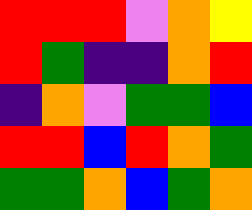[["red", "red", "red", "violet", "orange", "yellow"], ["red", "green", "indigo", "indigo", "orange", "red"], ["indigo", "orange", "violet", "green", "green", "blue"], ["red", "red", "blue", "red", "orange", "green"], ["green", "green", "orange", "blue", "green", "orange"]]